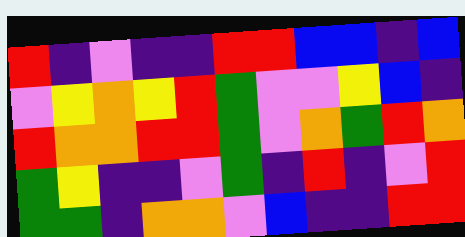[["red", "indigo", "violet", "indigo", "indigo", "red", "red", "blue", "blue", "indigo", "blue"], ["violet", "yellow", "orange", "yellow", "red", "green", "violet", "violet", "yellow", "blue", "indigo"], ["red", "orange", "orange", "red", "red", "green", "violet", "orange", "green", "red", "orange"], ["green", "yellow", "indigo", "indigo", "violet", "green", "indigo", "red", "indigo", "violet", "red"], ["green", "green", "indigo", "orange", "orange", "violet", "blue", "indigo", "indigo", "red", "red"]]